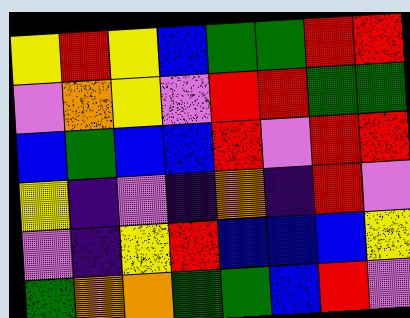[["yellow", "red", "yellow", "blue", "green", "green", "red", "red"], ["violet", "orange", "yellow", "violet", "red", "red", "green", "green"], ["blue", "green", "blue", "blue", "red", "violet", "red", "red"], ["yellow", "indigo", "violet", "indigo", "orange", "indigo", "red", "violet"], ["violet", "indigo", "yellow", "red", "blue", "blue", "blue", "yellow"], ["green", "orange", "orange", "green", "green", "blue", "red", "violet"]]